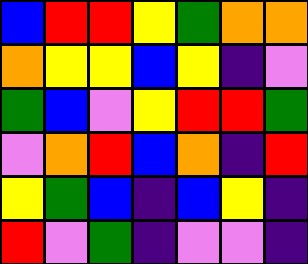[["blue", "red", "red", "yellow", "green", "orange", "orange"], ["orange", "yellow", "yellow", "blue", "yellow", "indigo", "violet"], ["green", "blue", "violet", "yellow", "red", "red", "green"], ["violet", "orange", "red", "blue", "orange", "indigo", "red"], ["yellow", "green", "blue", "indigo", "blue", "yellow", "indigo"], ["red", "violet", "green", "indigo", "violet", "violet", "indigo"]]